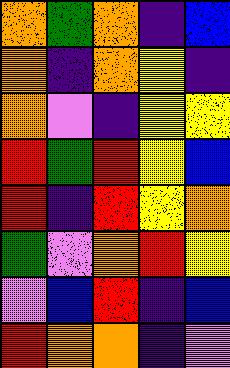[["orange", "green", "orange", "indigo", "blue"], ["orange", "indigo", "orange", "yellow", "indigo"], ["orange", "violet", "indigo", "yellow", "yellow"], ["red", "green", "red", "yellow", "blue"], ["red", "indigo", "red", "yellow", "orange"], ["green", "violet", "orange", "red", "yellow"], ["violet", "blue", "red", "indigo", "blue"], ["red", "orange", "orange", "indigo", "violet"]]